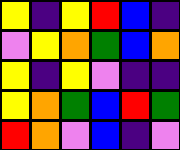[["yellow", "indigo", "yellow", "red", "blue", "indigo"], ["violet", "yellow", "orange", "green", "blue", "orange"], ["yellow", "indigo", "yellow", "violet", "indigo", "indigo"], ["yellow", "orange", "green", "blue", "red", "green"], ["red", "orange", "violet", "blue", "indigo", "violet"]]